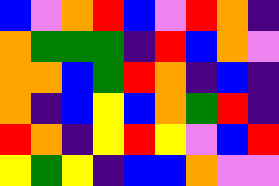[["blue", "violet", "orange", "red", "blue", "violet", "red", "orange", "indigo"], ["orange", "green", "green", "green", "indigo", "red", "blue", "orange", "violet"], ["orange", "orange", "blue", "green", "red", "orange", "indigo", "blue", "indigo"], ["orange", "indigo", "blue", "yellow", "blue", "orange", "green", "red", "indigo"], ["red", "orange", "indigo", "yellow", "red", "yellow", "violet", "blue", "red"], ["yellow", "green", "yellow", "indigo", "blue", "blue", "orange", "violet", "violet"]]